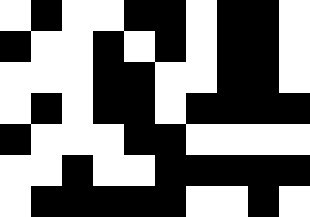[["white", "black", "white", "white", "black", "black", "white", "black", "black", "white"], ["black", "white", "white", "black", "white", "black", "white", "black", "black", "white"], ["white", "white", "white", "black", "black", "white", "white", "black", "black", "white"], ["white", "black", "white", "black", "black", "white", "black", "black", "black", "black"], ["black", "white", "white", "white", "black", "black", "white", "white", "white", "white"], ["white", "white", "black", "white", "white", "black", "black", "black", "black", "black"], ["white", "black", "black", "black", "black", "black", "white", "white", "black", "white"]]